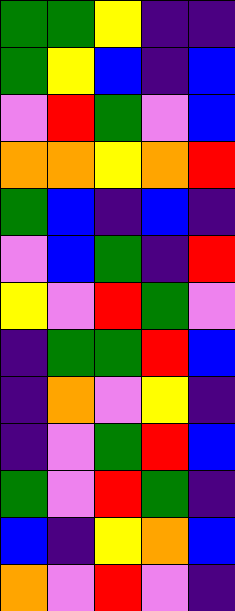[["green", "green", "yellow", "indigo", "indigo"], ["green", "yellow", "blue", "indigo", "blue"], ["violet", "red", "green", "violet", "blue"], ["orange", "orange", "yellow", "orange", "red"], ["green", "blue", "indigo", "blue", "indigo"], ["violet", "blue", "green", "indigo", "red"], ["yellow", "violet", "red", "green", "violet"], ["indigo", "green", "green", "red", "blue"], ["indigo", "orange", "violet", "yellow", "indigo"], ["indigo", "violet", "green", "red", "blue"], ["green", "violet", "red", "green", "indigo"], ["blue", "indigo", "yellow", "orange", "blue"], ["orange", "violet", "red", "violet", "indigo"]]